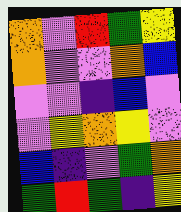[["orange", "violet", "red", "green", "yellow"], ["orange", "violet", "violet", "orange", "blue"], ["violet", "violet", "indigo", "blue", "violet"], ["violet", "yellow", "orange", "yellow", "violet"], ["blue", "indigo", "violet", "green", "orange"], ["green", "red", "green", "indigo", "yellow"]]